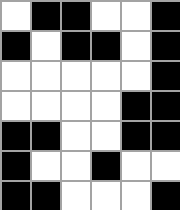[["white", "black", "black", "white", "white", "black"], ["black", "white", "black", "black", "white", "black"], ["white", "white", "white", "white", "white", "black"], ["white", "white", "white", "white", "black", "black"], ["black", "black", "white", "white", "black", "black"], ["black", "white", "white", "black", "white", "white"], ["black", "black", "white", "white", "white", "black"]]